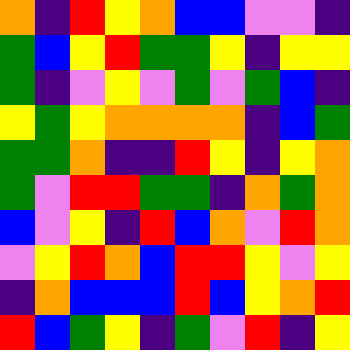[["orange", "indigo", "red", "yellow", "orange", "blue", "blue", "violet", "violet", "indigo"], ["green", "blue", "yellow", "red", "green", "green", "yellow", "indigo", "yellow", "yellow"], ["green", "indigo", "violet", "yellow", "violet", "green", "violet", "green", "blue", "indigo"], ["yellow", "green", "yellow", "orange", "orange", "orange", "orange", "indigo", "blue", "green"], ["green", "green", "orange", "indigo", "indigo", "red", "yellow", "indigo", "yellow", "orange"], ["green", "violet", "red", "red", "green", "green", "indigo", "orange", "green", "orange"], ["blue", "violet", "yellow", "indigo", "red", "blue", "orange", "violet", "red", "orange"], ["violet", "yellow", "red", "orange", "blue", "red", "red", "yellow", "violet", "yellow"], ["indigo", "orange", "blue", "blue", "blue", "red", "blue", "yellow", "orange", "red"], ["red", "blue", "green", "yellow", "indigo", "green", "violet", "red", "indigo", "yellow"]]